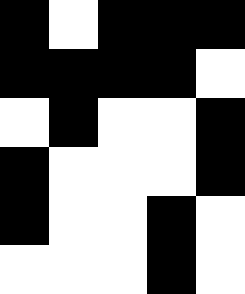[["black", "white", "black", "black", "black"], ["black", "black", "black", "black", "white"], ["white", "black", "white", "white", "black"], ["black", "white", "white", "white", "black"], ["black", "white", "white", "black", "white"], ["white", "white", "white", "black", "white"]]